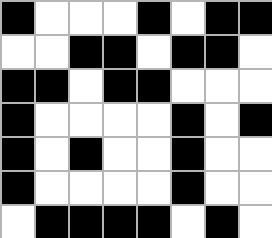[["black", "white", "white", "white", "black", "white", "black", "black"], ["white", "white", "black", "black", "white", "black", "black", "white"], ["black", "black", "white", "black", "black", "white", "white", "white"], ["black", "white", "white", "white", "white", "black", "white", "black"], ["black", "white", "black", "white", "white", "black", "white", "white"], ["black", "white", "white", "white", "white", "black", "white", "white"], ["white", "black", "black", "black", "black", "white", "black", "white"]]